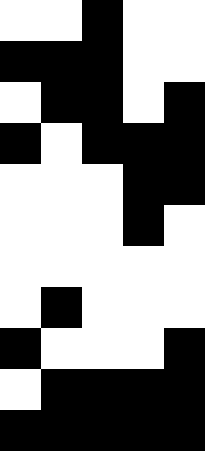[["white", "white", "black", "white", "white"], ["black", "black", "black", "white", "white"], ["white", "black", "black", "white", "black"], ["black", "white", "black", "black", "black"], ["white", "white", "white", "black", "black"], ["white", "white", "white", "black", "white"], ["white", "white", "white", "white", "white"], ["white", "black", "white", "white", "white"], ["black", "white", "white", "white", "black"], ["white", "black", "black", "black", "black"], ["black", "black", "black", "black", "black"]]